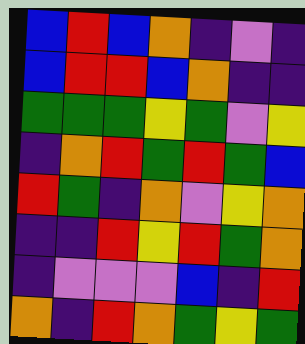[["blue", "red", "blue", "orange", "indigo", "violet", "indigo"], ["blue", "red", "red", "blue", "orange", "indigo", "indigo"], ["green", "green", "green", "yellow", "green", "violet", "yellow"], ["indigo", "orange", "red", "green", "red", "green", "blue"], ["red", "green", "indigo", "orange", "violet", "yellow", "orange"], ["indigo", "indigo", "red", "yellow", "red", "green", "orange"], ["indigo", "violet", "violet", "violet", "blue", "indigo", "red"], ["orange", "indigo", "red", "orange", "green", "yellow", "green"]]